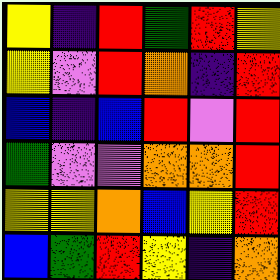[["yellow", "indigo", "red", "green", "red", "yellow"], ["yellow", "violet", "red", "orange", "indigo", "red"], ["blue", "indigo", "blue", "red", "violet", "red"], ["green", "violet", "violet", "orange", "orange", "red"], ["yellow", "yellow", "orange", "blue", "yellow", "red"], ["blue", "green", "red", "yellow", "indigo", "orange"]]